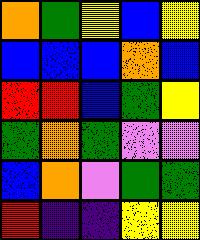[["orange", "green", "yellow", "blue", "yellow"], ["blue", "blue", "blue", "orange", "blue"], ["red", "red", "blue", "green", "yellow"], ["green", "orange", "green", "violet", "violet"], ["blue", "orange", "violet", "green", "green"], ["red", "indigo", "indigo", "yellow", "yellow"]]